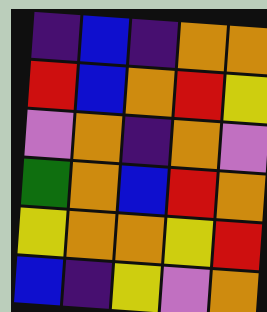[["indigo", "blue", "indigo", "orange", "orange"], ["red", "blue", "orange", "red", "yellow"], ["violet", "orange", "indigo", "orange", "violet"], ["green", "orange", "blue", "red", "orange"], ["yellow", "orange", "orange", "yellow", "red"], ["blue", "indigo", "yellow", "violet", "orange"]]